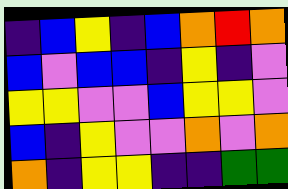[["indigo", "blue", "yellow", "indigo", "blue", "orange", "red", "orange"], ["blue", "violet", "blue", "blue", "indigo", "yellow", "indigo", "violet"], ["yellow", "yellow", "violet", "violet", "blue", "yellow", "yellow", "violet"], ["blue", "indigo", "yellow", "violet", "violet", "orange", "violet", "orange"], ["orange", "indigo", "yellow", "yellow", "indigo", "indigo", "green", "green"]]